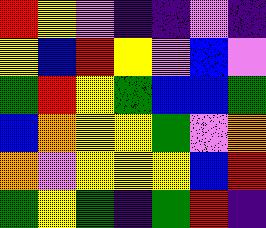[["red", "yellow", "violet", "indigo", "indigo", "violet", "indigo"], ["yellow", "blue", "red", "yellow", "violet", "blue", "violet"], ["green", "red", "yellow", "green", "blue", "blue", "green"], ["blue", "orange", "yellow", "yellow", "green", "violet", "orange"], ["orange", "violet", "yellow", "yellow", "yellow", "blue", "red"], ["green", "yellow", "green", "indigo", "green", "red", "indigo"]]